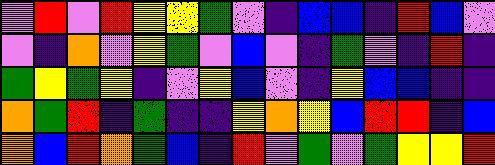[["violet", "red", "violet", "red", "yellow", "yellow", "green", "violet", "indigo", "blue", "blue", "indigo", "red", "blue", "violet"], ["violet", "indigo", "orange", "violet", "yellow", "green", "violet", "blue", "violet", "indigo", "green", "violet", "indigo", "red", "indigo"], ["green", "yellow", "green", "yellow", "indigo", "violet", "yellow", "blue", "violet", "indigo", "yellow", "blue", "blue", "indigo", "indigo"], ["orange", "green", "red", "indigo", "green", "indigo", "indigo", "yellow", "orange", "yellow", "blue", "red", "red", "indigo", "blue"], ["orange", "blue", "red", "orange", "green", "blue", "indigo", "red", "violet", "green", "violet", "green", "yellow", "yellow", "red"]]